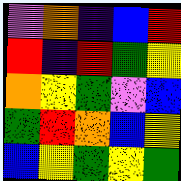[["violet", "orange", "indigo", "blue", "red"], ["red", "indigo", "red", "green", "yellow"], ["orange", "yellow", "green", "violet", "blue"], ["green", "red", "orange", "blue", "yellow"], ["blue", "yellow", "green", "yellow", "green"]]